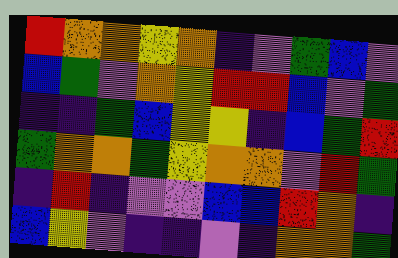[["red", "orange", "orange", "yellow", "orange", "indigo", "violet", "green", "blue", "violet"], ["blue", "green", "violet", "orange", "yellow", "red", "red", "blue", "violet", "green"], ["indigo", "indigo", "green", "blue", "yellow", "yellow", "indigo", "blue", "green", "red"], ["green", "orange", "orange", "green", "yellow", "orange", "orange", "violet", "red", "green"], ["indigo", "red", "indigo", "violet", "violet", "blue", "blue", "red", "orange", "indigo"], ["blue", "yellow", "violet", "indigo", "indigo", "violet", "indigo", "orange", "orange", "green"]]